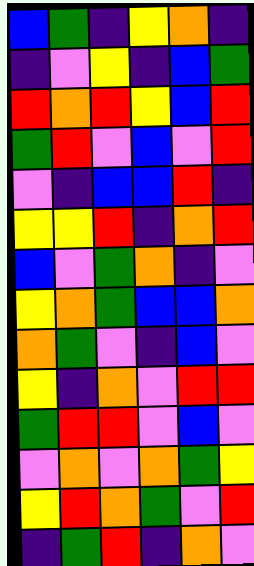[["blue", "green", "indigo", "yellow", "orange", "indigo"], ["indigo", "violet", "yellow", "indigo", "blue", "green"], ["red", "orange", "red", "yellow", "blue", "red"], ["green", "red", "violet", "blue", "violet", "red"], ["violet", "indigo", "blue", "blue", "red", "indigo"], ["yellow", "yellow", "red", "indigo", "orange", "red"], ["blue", "violet", "green", "orange", "indigo", "violet"], ["yellow", "orange", "green", "blue", "blue", "orange"], ["orange", "green", "violet", "indigo", "blue", "violet"], ["yellow", "indigo", "orange", "violet", "red", "red"], ["green", "red", "red", "violet", "blue", "violet"], ["violet", "orange", "violet", "orange", "green", "yellow"], ["yellow", "red", "orange", "green", "violet", "red"], ["indigo", "green", "red", "indigo", "orange", "violet"]]